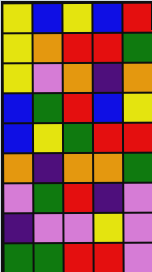[["yellow", "blue", "yellow", "blue", "red"], ["yellow", "orange", "red", "red", "green"], ["yellow", "violet", "orange", "indigo", "orange"], ["blue", "green", "red", "blue", "yellow"], ["blue", "yellow", "green", "red", "red"], ["orange", "indigo", "orange", "orange", "green"], ["violet", "green", "red", "indigo", "violet"], ["indigo", "violet", "violet", "yellow", "violet"], ["green", "green", "red", "red", "violet"]]